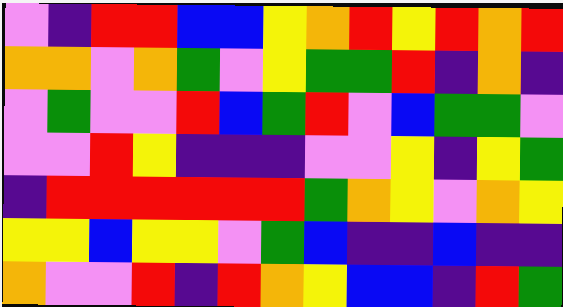[["violet", "indigo", "red", "red", "blue", "blue", "yellow", "orange", "red", "yellow", "red", "orange", "red"], ["orange", "orange", "violet", "orange", "green", "violet", "yellow", "green", "green", "red", "indigo", "orange", "indigo"], ["violet", "green", "violet", "violet", "red", "blue", "green", "red", "violet", "blue", "green", "green", "violet"], ["violet", "violet", "red", "yellow", "indigo", "indigo", "indigo", "violet", "violet", "yellow", "indigo", "yellow", "green"], ["indigo", "red", "red", "red", "red", "red", "red", "green", "orange", "yellow", "violet", "orange", "yellow"], ["yellow", "yellow", "blue", "yellow", "yellow", "violet", "green", "blue", "indigo", "indigo", "blue", "indigo", "indigo"], ["orange", "violet", "violet", "red", "indigo", "red", "orange", "yellow", "blue", "blue", "indigo", "red", "green"]]